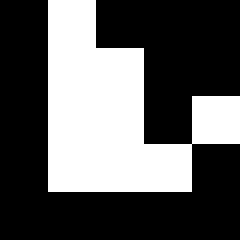[["black", "white", "black", "black", "black"], ["black", "white", "white", "black", "black"], ["black", "white", "white", "black", "white"], ["black", "white", "white", "white", "black"], ["black", "black", "black", "black", "black"]]